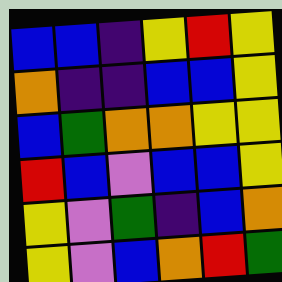[["blue", "blue", "indigo", "yellow", "red", "yellow"], ["orange", "indigo", "indigo", "blue", "blue", "yellow"], ["blue", "green", "orange", "orange", "yellow", "yellow"], ["red", "blue", "violet", "blue", "blue", "yellow"], ["yellow", "violet", "green", "indigo", "blue", "orange"], ["yellow", "violet", "blue", "orange", "red", "green"]]